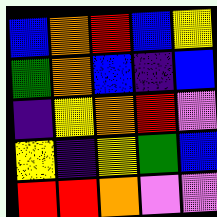[["blue", "orange", "red", "blue", "yellow"], ["green", "orange", "blue", "indigo", "blue"], ["indigo", "yellow", "orange", "red", "violet"], ["yellow", "indigo", "yellow", "green", "blue"], ["red", "red", "orange", "violet", "violet"]]